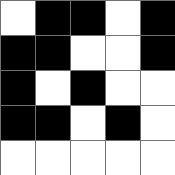[["white", "black", "black", "white", "black"], ["black", "black", "white", "white", "black"], ["black", "white", "black", "white", "white"], ["black", "black", "white", "black", "white"], ["white", "white", "white", "white", "white"]]